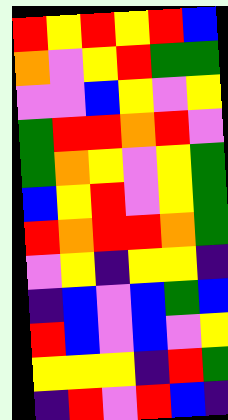[["red", "yellow", "red", "yellow", "red", "blue"], ["orange", "violet", "yellow", "red", "green", "green"], ["violet", "violet", "blue", "yellow", "violet", "yellow"], ["green", "red", "red", "orange", "red", "violet"], ["green", "orange", "yellow", "violet", "yellow", "green"], ["blue", "yellow", "red", "violet", "yellow", "green"], ["red", "orange", "red", "red", "orange", "green"], ["violet", "yellow", "indigo", "yellow", "yellow", "indigo"], ["indigo", "blue", "violet", "blue", "green", "blue"], ["red", "blue", "violet", "blue", "violet", "yellow"], ["yellow", "yellow", "yellow", "indigo", "red", "green"], ["indigo", "red", "violet", "red", "blue", "indigo"]]